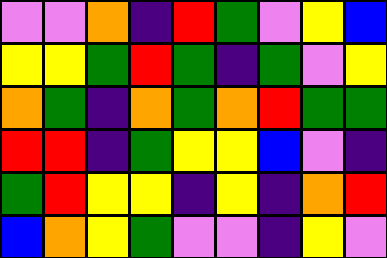[["violet", "violet", "orange", "indigo", "red", "green", "violet", "yellow", "blue"], ["yellow", "yellow", "green", "red", "green", "indigo", "green", "violet", "yellow"], ["orange", "green", "indigo", "orange", "green", "orange", "red", "green", "green"], ["red", "red", "indigo", "green", "yellow", "yellow", "blue", "violet", "indigo"], ["green", "red", "yellow", "yellow", "indigo", "yellow", "indigo", "orange", "red"], ["blue", "orange", "yellow", "green", "violet", "violet", "indigo", "yellow", "violet"]]